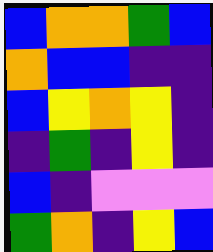[["blue", "orange", "orange", "green", "blue"], ["orange", "blue", "blue", "indigo", "indigo"], ["blue", "yellow", "orange", "yellow", "indigo"], ["indigo", "green", "indigo", "yellow", "indigo"], ["blue", "indigo", "violet", "violet", "violet"], ["green", "orange", "indigo", "yellow", "blue"]]